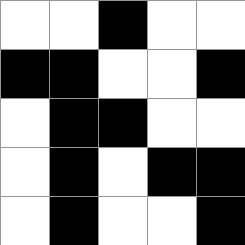[["white", "white", "black", "white", "white"], ["black", "black", "white", "white", "black"], ["white", "black", "black", "white", "white"], ["white", "black", "white", "black", "black"], ["white", "black", "white", "white", "black"]]